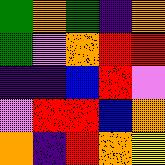[["green", "orange", "green", "indigo", "orange"], ["green", "violet", "orange", "red", "red"], ["indigo", "indigo", "blue", "red", "violet"], ["violet", "red", "red", "blue", "orange"], ["orange", "indigo", "red", "orange", "yellow"]]